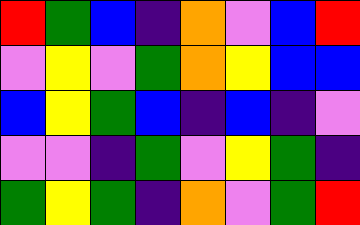[["red", "green", "blue", "indigo", "orange", "violet", "blue", "red"], ["violet", "yellow", "violet", "green", "orange", "yellow", "blue", "blue"], ["blue", "yellow", "green", "blue", "indigo", "blue", "indigo", "violet"], ["violet", "violet", "indigo", "green", "violet", "yellow", "green", "indigo"], ["green", "yellow", "green", "indigo", "orange", "violet", "green", "red"]]